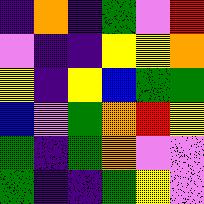[["indigo", "orange", "indigo", "green", "violet", "red"], ["violet", "indigo", "indigo", "yellow", "yellow", "orange"], ["yellow", "indigo", "yellow", "blue", "green", "green"], ["blue", "violet", "green", "orange", "red", "yellow"], ["green", "indigo", "green", "orange", "violet", "violet"], ["green", "indigo", "indigo", "green", "yellow", "violet"]]